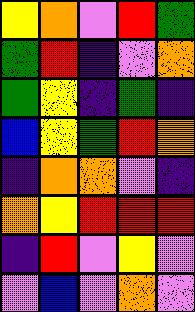[["yellow", "orange", "violet", "red", "green"], ["green", "red", "indigo", "violet", "orange"], ["green", "yellow", "indigo", "green", "indigo"], ["blue", "yellow", "green", "red", "orange"], ["indigo", "orange", "orange", "violet", "indigo"], ["orange", "yellow", "red", "red", "red"], ["indigo", "red", "violet", "yellow", "violet"], ["violet", "blue", "violet", "orange", "violet"]]